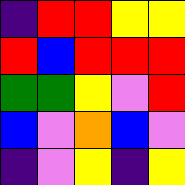[["indigo", "red", "red", "yellow", "yellow"], ["red", "blue", "red", "red", "red"], ["green", "green", "yellow", "violet", "red"], ["blue", "violet", "orange", "blue", "violet"], ["indigo", "violet", "yellow", "indigo", "yellow"]]